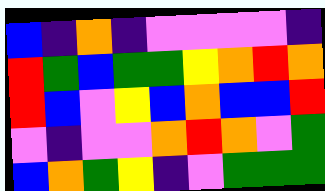[["blue", "indigo", "orange", "indigo", "violet", "violet", "violet", "violet", "indigo"], ["red", "green", "blue", "green", "green", "yellow", "orange", "red", "orange"], ["red", "blue", "violet", "yellow", "blue", "orange", "blue", "blue", "red"], ["violet", "indigo", "violet", "violet", "orange", "red", "orange", "violet", "green"], ["blue", "orange", "green", "yellow", "indigo", "violet", "green", "green", "green"]]